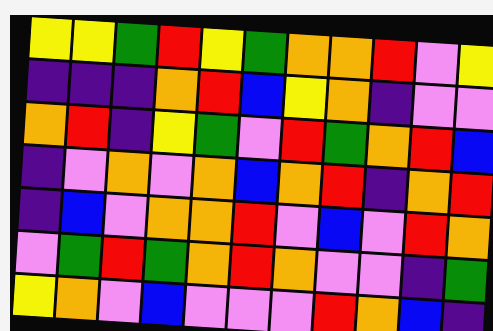[["yellow", "yellow", "green", "red", "yellow", "green", "orange", "orange", "red", "violet", "yellow"], ["indigo", "indigo", "indigo", "orange", "red", "blue", "yellow", "orange", "indigo", "violet", "violet"], ["orange", "red", "indigo", "yellow", "green", "violet", "red", "green", "orange", "red", "blue"], ["indigo", "violet", "orange", "violet", "orange", "blue", "orange", "red", "indigo", "orange", "red"], ["indigo", "blue", "violet", "orange", "orange", "red", "violet", "blue", "violet", "red", "orange"], ["violet", "green", "red", "green", "orange", "red", "orange", "violet", "violet", "indigo", "green"], ["yellow", "orange", "violet", "blue", "violet", "violet", "violet", "red", "orange", "blue", "indigo"]]